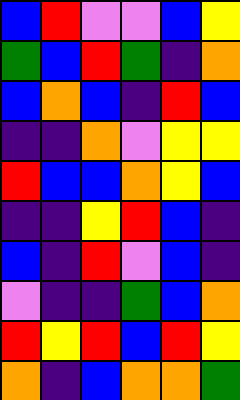[["blue", "red", "violet", "violet", "blue", "yellow"], ["green", "blue", "red", "green", "indigo", "orange"], ["blue", "orange", "blue", "indigo", "red", "blue"], ["indigo", "indigo", "orange", "violet", "yellow", "yellow"], ["red", "blue", "blue", "orange", "yellow", "blue"], ["indigo", "indigo", "yellow", "red", "blue", "indigo"], ["blue", "indigo", "red", "violet", "blue", "indigo"], ["violet", "indigo", "indigo", "green", "blue", "orange"], ["red", "yellow", "red", "blue", "red", "yellow"], ["orange", "indigo", "blue", "orange", "orange", "green"]]